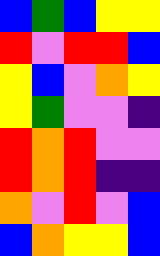[["blue", "green", "blue", "yellow", "yellow"], ["red", "violet", "red", "red", "blue"], ["yellow", "blue", "violet", "orange", "yellow"], ["yellow", "green", "violet", "violet", "indigo"], ["red", "orange", "red", "violet", "violet"], ["red", "orange", "red", "indigo", "indigo"], ["orange", "violet", "red", "violet", "blue"], ["blue", "orange", "yellow", "yellow", "blue"]]